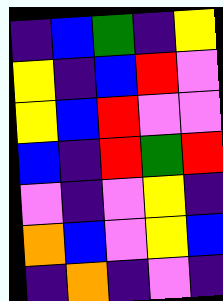[["indigo", "blue", "green", "indigo", "yellow"], ["yellow", "indigo", "blue", "red", "violet"], ["yellow", "blue", "red", "violet", "violet"], ["blue", "indigo", "red", "green", "red"], ["violet", "indigo", "violet", "yellow", "indigo"], ["orange", "blue", "violet", "yellow", "blue"], ["indigo", "orange", "indigo", "violet", "indigo"]]